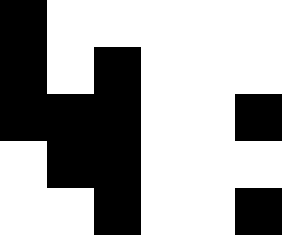[["black", "white", "white", "white", "white", "white"], ["black", "white", "black", "white", "white", "white"], ["black", "black", "black", "white", "white", "black"], ["white", "black", "black", "white", "white", "white"], ["white", "white", "black", "white", "white", "black"]]